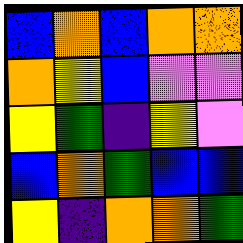[["blue", "orange", "blue", "orange", "orange"], ["orange", "yellow", "blue", "violet", "violet"], ["yellow", "green", "indigo", "yellow", "violet"], ["blue", "orange", "green", "blue", "blue"], ["yellow", "indigo", "orange", "orange", "green"]]